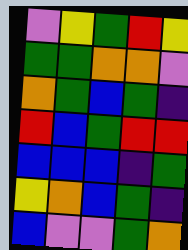[["violet", "yellow", "green", "red", "yellow"], ["green", "green", "orange", "orange", "violet"], ["orange", "green", "blue", "green", "indigo"], ["red", "blue", "green", "red", "red"], ["blue", "blue", "blue", "indigo", "green"], ["yellow", "orange", "blue", "green", "indigo"], ["blue", "violet", "violet", "green", "orange"]]